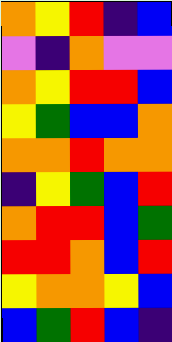[["orange", "yellow", "red", "indigo", "blue"], ["violet", "indigo", "orange", "violet", "violet"], ["orange", "yellow", "red", "red", "blue"], ["yellow", "green", "blue", "blue", "orange"], ["orange", "orange", "red", "orange", "orange"], ["indigo", "yellow", "green", "blue", "red"], ["orange", "red", "red", "blue", "green"], ["red", "red", "orange", "blue", "red"], ["yellow", "orange", "orange", "yellow", "blue"], ["blue", "green", "red", "blue", "indigo"]]